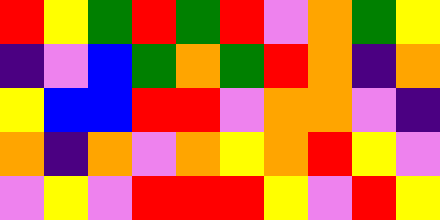[["red", "yellow", "green", "red", "green", "red", "violet", "orange", "green", "yellow"], ["indigo", "violet", "blue", "green", "orange", "green", "red", "orange", "indigo", "orange"], ["yellow", "blue", "blue", "red", "red", "violet", "orange", "orange", "violet", "indigo"], ["orange", "indigo", "orange", "violet", "orange", "yellow", "orange", "red", "yellow", "violet"], ["violet", "yellow", "violet", "red", "red", "red", "yellow", "violet", "red", "yellow"]]